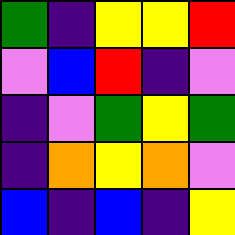[["green", "indigo", "yellow", "yellow", "red"], ["violet", "blue", "red", "indigo", "violet"], ["indigo", "violet", "green", "yellow", "green"], ["indigo", "orange", "yellow", "orange", "violet"], ["blue", "indigo", "blue", "indigo", "yellow"]]